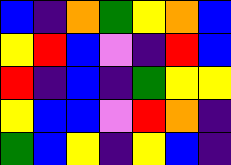[["blue", "indigo", "orange", "green", "yellow", "orange", "blue"], ["yellow", "red", "blue", "violet", "indigo", "red", "blue"], ["red", "indigo", "blue", "indigo", "green", "yellow", "yellow"], ["yellow", "blue", "blue", "violet", "red", "orange", "indigo"], ["green", "blue", "yellow", "indigo", "yellow", "blue", "indigo"]]